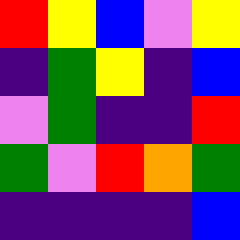[["red", "yellow", "blue", "violet", "yellow"], ["indigo", "green", "yellow", "indigo", "blue"], ["violet", "green", "indigo", "indigo", "red"], ["green", "violet", "red", "orange", "green"], ["indigo", "indigo", "indigo", "indigo", "blue"]]